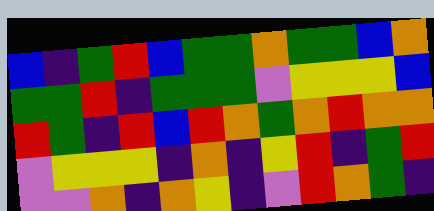[["blue", "indigo", "green", "red", "blue", "green", "green", "orange", "green", "green", "blue", "orange"], ["green", "green", "red", "indigo", "green", "green", "green", "violet", "yellow", "yellow", "yellow", "blue"], ["red", "green", "indigo", "red", "blue", "red", "orange", "green", "orange", "red", "orange", "orange"], ["violet", "yellow", "yellow", "yellow", "indigo", "orange", "indigo", "yellow", "red", "indigo", "green", "red"], ["violet", "violet", "orange", "indigo", "orange", "yellow", "indigo", "violet", "red", "orange", "green", "indigo"]]